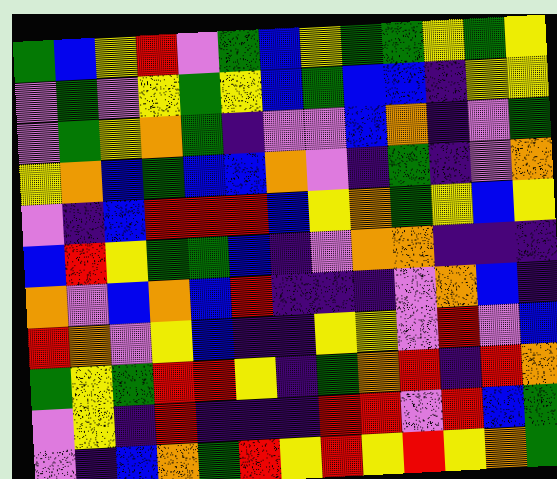[["green", "blue", "yellow", "red", "violet", "green", "blue", "yellow", "green", "green", "yellow", "green", "yellow"], ["violet", "green", "violet", "yellow", "green", "yellow", "blue", "green", "blue", "blue", "indigo", "yellow", "yellow"], ["violet", "green", "yellow", "orange", "green", "indigo", "violet", "violet", "blue", "orange", "indigo", "violet", "green"], ["yellow", "orange", "blue", "green", "blue", "blue", "orange", "violet", "indigo", "green", "indigo", "violet", "orange"], ["violet", "indigo", "blue", "red", "red", "red", "blue", "yellow", "orange", "green", "yellow", "blue", "yellow"], ["blue", "red", "yellow", "green", "green", "blue", "indigo", "violet", "orange", "orange", "indigo", "indigo", "indigo"], ["orange", "violet", "blue", "orange", "blue", "red", "indigo", "indigo", "indigo", "violet", "orange", "blue", "indigo"], ["red", "orange", "violet", "yellow", "blue", "indigo", "indigo", "yellow", "yellow", "violet", "red", "violet", "blue"], ["green", "yellow", "green", "red", "red", "yellow", "indigo", "green", "orange", "red", "indigo", "red", "orange"], ["violet", "yellow", "indigo", "red", "indigo", "indigo", "indigo", "red", "red", "violet", "red", "blue", "green"], ["violet", "indigo", "blue", "orange", "green", "red", "yellow", "red", "yellow", "red", "yellow", "orange", "green"]]